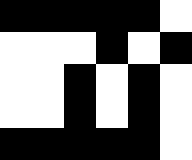[["black", "black", "black", "black", "black", "white"], ["white", "white", "white", "black", "white", "black"], ["white", "white", "black", "white", "black", "white"], ["white", "white", "black", "white", "black", "white"], ["black", "black", "black", "black", "black", "white"]]